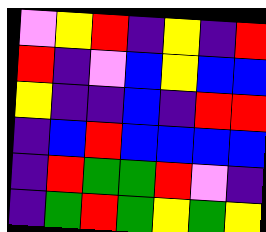[["violet", "yellow", "red", "indigo", "yellow", "indigo", "red"], ["red", "indigo", "violet", "blue", "yellow", "blue", "blue"], ["yellow", "indigo", "indigo", "blue", "indigo", "red", "red"], ["indigo", "blue", "red", "blue", "blue", "blue", "blue"], ["indigo", "red", "green", "green", "red", "violet", "indigo"], ["indigo", "green", "red", "green", "yellow", "green", "yellow"]]